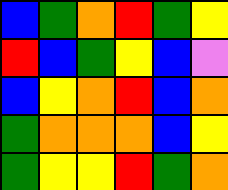[["blue", "green", "orange", "red", "green", "yellow"], ["red", "blue", "green", "yellow", "blue", "violet"], ["blue", "yellow", "orange", "red", "blue", "orange"], ["green", "orange", "orange", "orange", "blue", "yellow"], ["green", "yellow", "yellow", "red", "green", "orange"]]